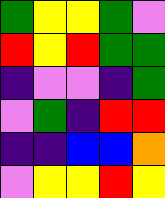[["green", "yellow", "yellow", "green", "violet"], ["red", "yellow", "red", "green", "green"], ["indigo", "violet", "violet", "indigo", "green"], ["violet", "green", "indigo", "red", "red"], ["indigo", "indigo", "blue", "blue", "orange"], ["violet", "yellow", "yellow", "red", "yellow"]]